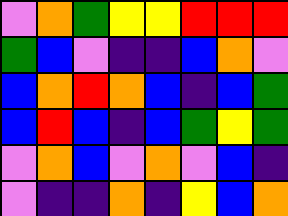[["violet", "orange", "green", "yellow", "yellow", "red", "red", "red"], ["green", "blue", "violet", "indigo", "indigo", "blue", "orange", "violet"], ["blue", "orange", "red", "orange", "blue", "indigo", "blue", "green"], ["blue", "red", "blue", "indigo", "blue", "green", "yellow", "green"], ["violet", "orange", "blue", "violet", "orange", "violet", "blue", "indigo"], ["violet", "indigo", "indigo", "orange", "indigo", "yellow", "blue", "orange"]]